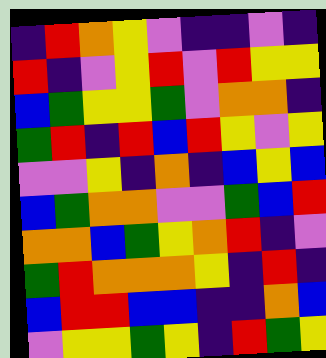[["indigo", "red", "orange", "yellow", "violet", "indigo", "indigo", "violet", "indigo"], ["red", "indigo", "violet", "yellow", "red", "violet", "red", "yellow", "yellow"], ["blue", "green", "yellow", "yellow", "green", "violet", "orange", "orange", "indigo"], ["green", "red", "indigo", "red", "blue", "red", "yellow", "violet", "yellow"], ["violet", "violet", "yellow", "indigo", "orange", "indigo", "blue", "yellow", "blue"], ["blue", "green", "orange", "orange", "violet", "violet", "green", "blue", "red"], ["orange", "orange", "blue", "green", "yellow", "orange", "red", "indigo", "violet"], ["green", "red", "orange", "orange", "orange", "yellow", "indigo", "red", "indigo"], ["blue", "red", "red", "blue", "blue", "indigo", "indigo", "orange", "blue"], ["violet", "yellow", "yellow", "green", "yellow", "indigo", "red", "green", "yellow"]]